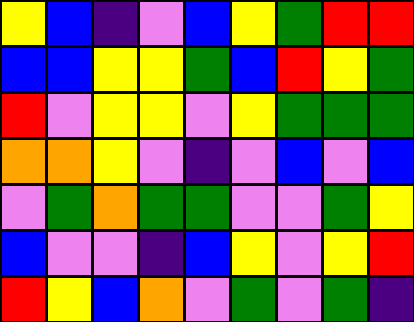[["yellow", "blue", "indigo", "violet", "blue", "yellow", "green", "red", "red"], ["blue", "blue", "yellow", "yellow", "green", "blue", "red", "yellow", "green"], ["red", "violet", "yellow", "yellow", "violet", "yellow", "green", "green", "green"], ["orange", "orange", "yellow", "violet", "indigo", "violet", "blue", "violet", "blue"], ["violet", "green", "orange", "green", "green", "violet", "violet", "green", "yellow"], ["blue", "violet", "violet", "indigo", "blue", "yellow", "violet", "yellow", "red"], ["red", "yellow", "blue", "orange", "violet", "green", "violet", "green", "indigo"]]